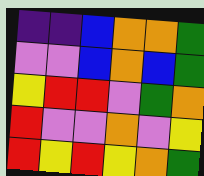[["indigo", "indigo", "blue", "orange", "orange", "green"], ["violet", "violet", "blue", "orange", "blue", "green"], ["yellow", "red", "red", "violet", "green", "orange"], ["red", "violet", "violet", "orange", "violet", "yellow"], ["red", "yellow", "red", "yellow", "orange", "green"]]